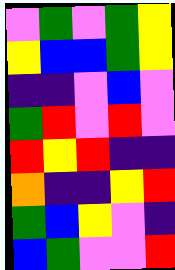[["violet", "green", "violet", "green", "yellow"], ["yellow", "blue", "blue", "green", "yellow"], ["indigo", "indigo", "violet", "blue", "violet"], ["green", "red", "violet", "red", "violet"], ["red", "yellow", "red", "indigo", "indigo"], ["orange", "indigo", "indigo", "yellow", "red"], ["green", "blue", "yellow", "violet", "indigo"], ["blue", "green", "violet", "violet", "red"]]